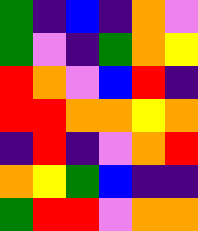[["green", "indigo", "blue", "indigo", "orange", "violet"], ["green", "violet", "indigo", "green", "orange", "yellow"], ["red", "orange", "violet", "blue", "red", "indigo"], ["red", "red", "orange", "orange", "yellow", "orange"], ["indigo", "red", "indigo", "violet", "orange", "red"], ["orange", "yellow", "green", "blue", "indigo", "indigo"], ["green", "red", "red", "violet", "orange", "orange"]]